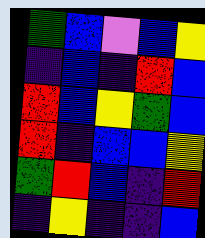[["green", "blue", "violet", "blue", "yellow"], ["indigo", "blue", "indigo", "red", "blue"], ["red", "blue", "yellow", "green", "blue"], ["red", "indigo", "blue", "blue", "yellow"], ["green", "red", "blue", "indigo", "red"], ["indigo", "yellow", "indigo", "indigo", "blue"]]